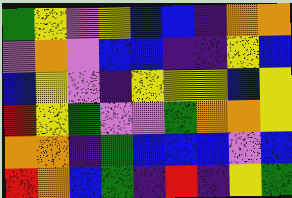[["green", "yellow", "violet", "yellow", "blue", "blue", "indigo", "orange", "orange"], ["violet", "orange", "violet", "blue", "blue", "indigo", "indigo", "yellow", "blue"], ["blue", "yellow", "violet", "indigo", "yellow", "yellow", "yellow", "blue", "yellow"], ["red", "yellow", "green", "violet", "violet", "green", "orange", "orange", "yellow"], ["orange", "orange", "indigo", "green", "blue", "blue", "blue", "violet", "blue"], ["red", "orange", "blue", "green", "indigo", "red", "indigo", "yellow", "green"]]